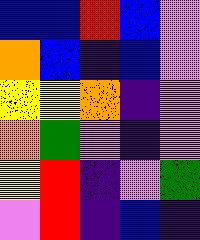[["blue", "blue", "red", "blue", "violet"], ["orange", "blue", "indigo", "blue", "violet"], ["yellow", "yellow", "orange", "indigo", "violet"], ["orange", "green", "violet", "indigo", "violet"], ["yellow", "red", "indigo", "violet", "green"], ["violet", "red", "indigo", "blue", "indigo"]]